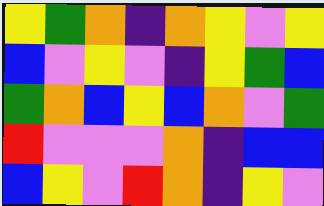[["yellow", "green", "orange", "indigo", "orange", "yellow", "violet", "yellow"], ["blue", "violet", "yellow", "violet", "indigo", "yellow", "green", "blue"], ["green", "orange", "blue", "yellow", "blue", "orange", "violet", "green"], ["red", "violet", "violet", "violet", "orange", "indigo", "blue", "blue"], ["blue", "yellow", "violet", "red", "orange", "indigo", "yellow", "violet"]]